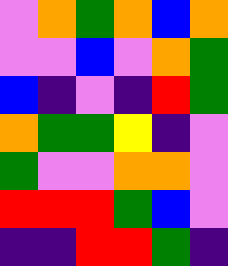[["violet", "orange", "green", "orange", "blue", "orange"], ["violet", "violet", "blue", "violet", "orange", "green"], ["blue", "indigo", "violet", "indigo", "red", "green"], ["orange", "green", "green", "yellow", "indigo", "violet"], ["green", "violet", "violet", "orange", "orange", "violet"], ["red", "red", "red", "green", "blue", "violet"], ["indigo", "indigo", "red", "red", "green", "indigo"]]